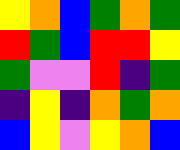[["yellow", "orange", "blue", "green", "orange", "green"], ["red", "green", "blue", "red", "red", "yellow"], ["green", "violet", "violet", "red", "indigo", "green"], ["indigo", "yellow", "indigo", "orange", "green", "orange"], ["blue", "yellow", "violet", "yellow", "orange", "blue"]]